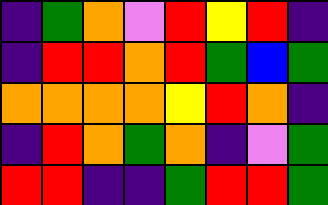[["indigo", "green", "orange", "violet", "red", "yellow", "red", "indigo"], ["indigo", "red", "red", "orange", "red", "green", "blue", "green"], ["orange", "orange", "orange", "orange", "yellow", "red", "orange", "indigo"], ["indigo", "red", "orange", "green", "orange", "indigo", "violet", "green"], ["red", "red", "indigo", "indigo", "green", "red", "red", "green"]]